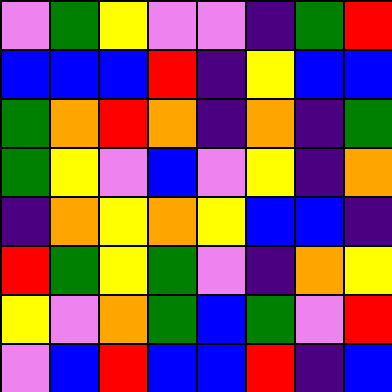[["violet", "green", "yellow", "violet", "violet", "indigo", "green", "red"], ["blue", "blue", "blue", "red", "indigo", "yellow", "blue", "blue"], ["green", "orange", "red", "orange", "indigo", "orange", "indigo", "green"], ["green", "yellow", "violet", "blue", "violet", "yellow", "indigo", "orange"], ["indigo", "orange", "yellow", "orange", "yellow", "blue", "blue", "indigo"], ["red", "green", "yellow", "green", "violet", "indigo", "orange", "yellow"], ["yellow", "violet", "orange", "green", "blue", "green", "violet", "red"], ["violet", "blue", "red", "blue", "blue", "red", "indigo", "blue"]]